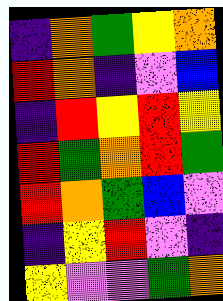[["indigo", "orange", "green", "yellow", "orange"], ["red", "orange", "indigo", "violet", "blue"], ["indigo", "red", "yellow", "red", "yellow"], ["red", "green", "orange", "red", "green"], ["red", "orange", "green", "blue", "violet"], ["indigo", "yellow", "red", "violet", "indigo"], ["yellow", "violet", "violet", "green", "orange"]]